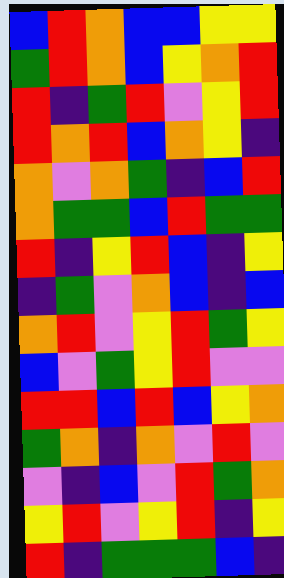[["blue", "red", "orange", "blue", "blue", "yellow", "yellow"], ["green", "red", "orange", "blue", "yellow", "orange", "red"], ["red", "indigo", "green", "red", "violet", "yellow", "red"], ["red", "orange", "red", "blue", "orange", "yellow", "indigo"], ["orange", "violet", "orange", "green", "indigo", "blue", "red"], ["orange", "green", "green", "blue", "red", "green", "green"], ["red", "indigo", "yellow", "red", "blue", "indigo", "yellow"], ["indigo", "green", "violet", "orange", "blue", "indigo", "blue"], ["orange", "red", "violet", "yellow", "red", "green", "yellow"], ["blue", "violet", "green", "yellow", "red", "violet", "violet"], ["red", "red", "blue", "red", "blue", "yellow", "orange"], ["green", "orange", "indigo", "orange", "violet", "red", "violet"], ["violet", "indigo", "blue", "violet", "red", "green", "orange"], ["yellow", "red", "violet", "yellow", "red", "indigo", "yellow"], ["red", "indigo", "green", "green", "green", "blue", "indigo"]]